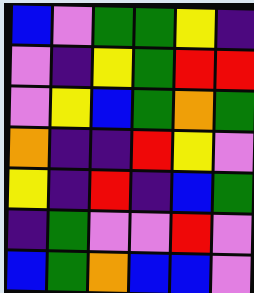[["blue", "violet", "green", "green", "yellow", "indigo"], ["violet", "indigo", "yellow", "green", "red", "red"], ["violet", "yellow", "blue", "green", "orange", "green"], ["orange", "indigo", "indigo", "red", "yellow", "violet"], ["yellow", "indigo", "red", "indigo", "blue", "green"], ["indigo", "green", "violet", "violet", "red", "violet"], ["blue", "green", "orange", "blue", "blue", "violet"]]